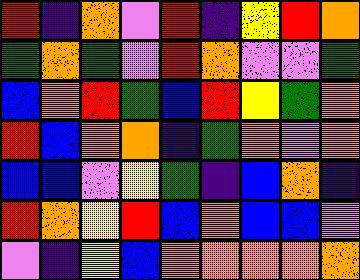[["red", "indigo", "orange", "violet", "red", "indigo", "yellow", "red", "orange"], ["green", "orange", "green", "violet", "red", "orange", "violet", "violet", "green"], ["blue", "orange", "red", "green", "blue", "red", "yellow", "green", "orange"], ["red", "blue", "orange", "orange", "indigo", "green", "orange", "violet", "orange"], ["blue", "blue", "violet", "yellow", "green", "indigo", "blue", "orange", "indigo"], ["red", "orange", "yellow", "red", "blue", "orange", "blue", "blue", "violet"], ["violet", "indigo", "yellow", "blue", "orange", "orange", "orange", "orange", "orange"]]